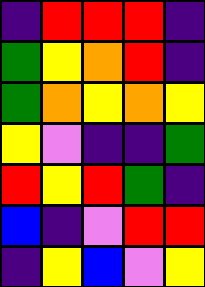[["indigo", "red", "red", "red", "indigo"], ["green", "yellow", "orange", "red", "indigo"], ["green", "orange", "yellow", "orange", "yellow"], ["yellow", "violet", "indigo", "indigo", "green"], ["red", "yellow", "red", "green", "indigo"], ["blue", "indigo", "violet", "red", "red"], ["indigo", "yellow", "blue", "violet", "yellow"]]